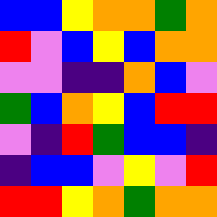[["blue", "blue", "yellow", "orange", "orange", "green", "orange"], ["red", "violet", "blue", "yellow", "blue", "orange", "orange"], ["violet", "violet", "indigo", "indigo", "orange", "blue", "violet"], ["green", "blue", "orange", "yellow", "blue", "red", "red"], ["violet", "indigo", "red", "green", "blue", "blue", "indigo"], ["indigo", "blue", "blue", "violet", "yellow", "violet", "red"], ["red", "red", "yellow", "orange", "green", "orange", "orange"]]